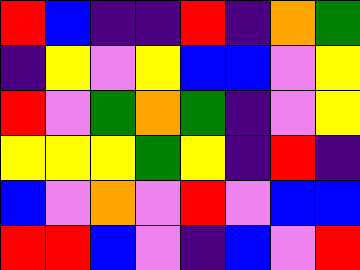[["red", "blue", "indigo", "indigo", "red", "indigo", "orange", "green"], ["indigo", "yellow", "violet", "yellow", "blue", "blue", "violet", "yellow"], ["red", "violet", "green", "orange", "green", "indigo", "violet", "yellow"], ["yellow", "yellow", "yellow", "green", "yellow", "indigo", "red", "indigo"], ["blue", "violet", "orange", "violet", "red", "violet", "blue", "blue"], ["red", "red", "blue", "violet", "indigo", "blue", "violet", "red"]]